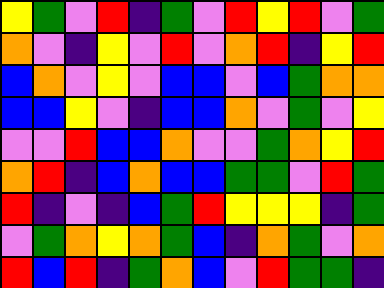[["yellow", "green", "violet", "red", "indigo", "green", "violet", "red", "yellow", "red", "violet", "green"], ["orange", "violet", "indigo", "yellow", "violet", "red", "violet", "orange", "red", "indigo", "yellow", "red"], ["blue", "orange", "violet", "yellow", "violet", "blue", "blue", "violet", "blue", "green", "orange", "orange"], ["blue", "blue", "yellow", "violet", "indigo", "blue", "blue", "orange", "violet", "green", "violet", "yellow"], ["violet", "violet", "red", "blue", "blue", "orange", "violet", "violet", "green", "orange", "yellow", "red"], ["orange", "red", "indigo", "blue", "orange", "blue", "blue", "green", "green", "violet", "red", "green"], ["red", "indigo", "violet", "indigo", "blue", "green", "red", "yellow", "yellow", "yellow", "indigo", "green"], ["violet", "green", "orange", "yellow", "orange", "green", "blue", "indigo", "orange", "green", "violet", "orange"], ["red", "blue", "red", "indigo", "green", "orange", "blue", "violet", "red", "green", "green", "indigo"]]